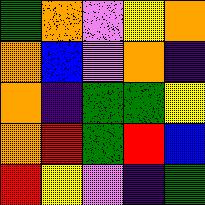[["green", "orange", "violet", "yellow", "orange"], ["orange", "blue", "violet", "orange", "indigo"], ["orange", "indigo", "green", "green", "yellow"], ["orange", "red", "green", "red", "blue"], ["red", "yellow", "violet", "indigo", "green"]]